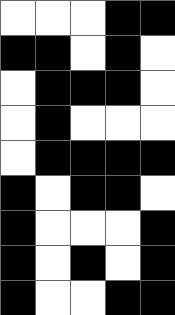[["white", "white", "white", "black", "black"], ["black", "black", "white", "black", "white"], ["white", "black", "black", "black", "white"], ["white", "black", "white", "white", "white"], ["white", "black", "black", "black", "black"], ["black", "white", "black", "black", "white"], ["black", "white", "white", "white", "black"], ["black", "white", "black", "white", "black"], ["black", "white", "white", "black", "black"]]